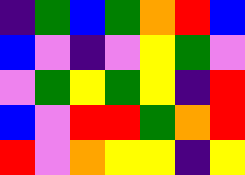[["indigo", "green", "blue", "green", "orange", "red", "blue"], ["blue", "violet", "indigo", "violet", "yellow", "green", "violet"], ["violet", "green", "yellow", "green", "yellow", "indigo", "red"], ["blue", "violet", "red", "red", "green", "orange", "red"], ["red", "violet", "orange", "yellow", "yellow", "indigo", "yellow"]]